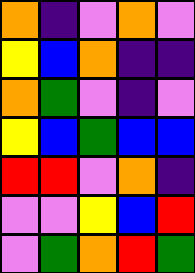[["orange", "indigo", "violet", "orange", "violet"], ["yellow", "blue", "orange", "indigo", "indigo"], ["orange", "green", "violet", "indigo", "violet"], ["yellow", "blue", "green", "blue", "blue"], ["red", "red", "violet", "orange", "indigo"], ["violet", "violet", "yellow", "blue", "red"], ["violet", "green", "orange", "red", "green"]]